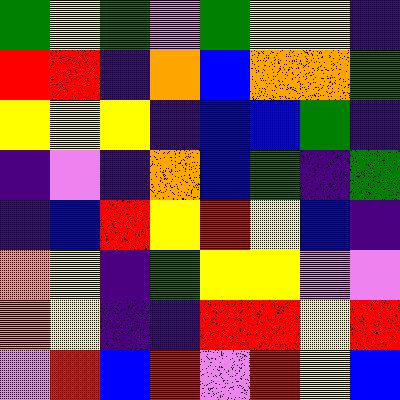[["green", "yellow", "green", "violet", "green", "yellow", "yellow", "indigo"], ["red", "red", "indigo", "orange", "blue", "orange", "orange", "green"], ["yellow", "yellow", "yellow", "indigo", "blue", "blue", "green", "indigo"], ["indigo", "violet", "indigo", "orange", "blue", "green", "indigo", "green"], ["indigo", "blue", "red", "yellow", "red", "yellow", "blue", "indigo"], ["orange", "yellow", "indigo", "green", "yellow", "yellow", "violet", "violet"], ["orange", "yellow", "indigo", "indigo", "red", "red", "yellow", "red"], ["violet", "red", "blue", "red", "violet", "red", "yellow", "blue"]]